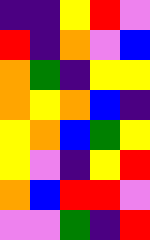[["indigo", "indigo", "yellow", "red", "violet"], ["red", "indigo", "orange", "violet", "blue"], ["orange", "green", "indigo", "yellow", "yellow"], ["orange", "yellow", "orange", "blue", "indigo"], ["yellow", "orange", "blue", "green", "yellow"], ["yellow", "violet", "indigo", "yellow", "red"], ["orange", "blue", "red", "red", "violet"], ["violet", "violet", "green", "indigo", "red"]]